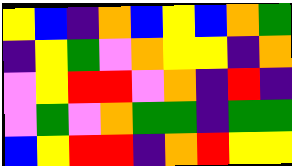[["yellow", "blue", "indigo", "orange", "blue", "yellow", "blue", "orange", "green"], ["indigo", "yellow", "green", "violet", "orange", "yellow", "yellow", "indigo", "orange"], ["violet", "yellow", "red", "red", "violet", "orange", "indigo", "red", "indigo"], ["violet", "green", "violet", "orange", "green", "green", "indigo", "green", "green"], ["blue", "yellow", "red", "red", "indigo", "orange", "red", "yellow", "yellow"]]